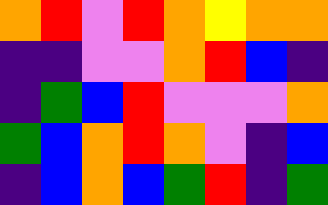[["orange", "red", "violet", "red", "orange", "yellow", "orange", "orange"], ["indigo", "indigo", "violet", "violet", "orange", "red", "blue", "indigo"], ["indigo", "green", "blue", "red", "violet", "violet", "violet", "orange"], ["green", "blue", "orange", "red", "orange", "violet", "indigo", "blue"], ["indigo", "blue", "orange", "blue", "green", "red", "indigo", "green"]]